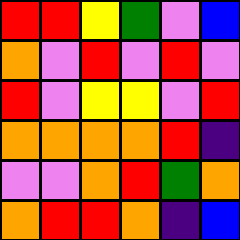[["red", "red", "yellow", "green", "violet", "blue"], ["orange", "violet", "red", "violet", "red", "violet"], ["red", "violet", "yellow", "yellow", "violet", "red"], ["orange", "orange", "orange", "orange", "red", "indigo"], ["violet", "violet", "orange", "red", "green", "orange"], ["orange", "red", "red", "orange", "indigo", "blue"]]